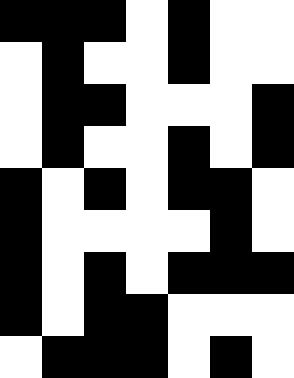[["black", "black", "black", "white", "black", "white", "white"], ["white", "black", "white", "white", "black", "white", "white"], ["white", "black", "black", "white", "white", "white", "black"], ["white", "black", "white", "white", "black", "white", "black"], ["black", "white", "black", "white", "black", "black", "white"], ["black", "white", "white", "white", "white", "black", "white"], ["black", "white", "black", "white", "black", "black", "black"], ["black", "white", "black", "black", "white", "white", "white"], ["white", "black", "black", "black", "white", "black", "white"]]